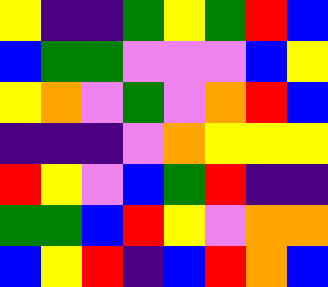[["yellow", "indigo", "indigo", "green", "yellow", "green", "red", "blue"], ["blue", "green", "green", "violet", "violet", "violet", "blue", "yellow"], ["yellow", "orange", "violet", "green", "violet", "orange", "red", "blue"], ["indigo", "indigo", "indigo", "violet", "orange", "yellow", "yellow", "yellow"], ["red", "yellow", "violet", "blue", "green", "red", "indigo", "indigo"], ["green", "green", "blue", "red", "yellow", "violet", "orange", "orange"], ["blue", "yellow", "red", "indigo", "blue", "red", "orange", "blue"]]